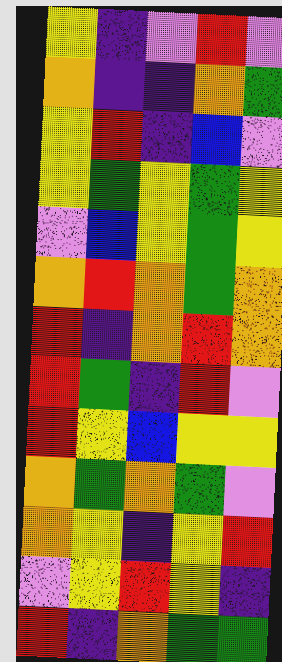[["yellow", "indigo", "violet", "red", "violet"], ["orange", "indigo", "indigo", "orange", "green"], ["yellow", "red", "indigo", "blue", "violet"], ["yellow", "green", "yellow", "green", "yellow"], ["violet", "blue", "yellow", "green", "yellow"], ["orange", "red", "orange", "green", "orange"], ["red", "indigo", "orange", "red", "orange"], ["red", "green", "indigo", "red", "violet"], ["red", "yellow", "blue", "yellow", "yellow"], ["orange", "green", "orange", "green", "violet"], ["orange", "yellow", "indigo", "yellow", "red"], ["violet", "yellow", "red", "yellow", "indigo"], ["red", "indigo", "orange", "green", "green"]]